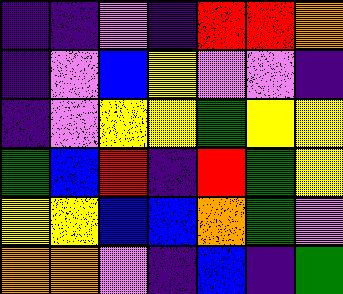[["indigo", "indigo", "violet", "indigo", "red", "red", "orange"], ["indigo", "violet", "blue", "yellow", "violet", "violet", "indigo"], ["indigo", "violet", "yellow", "yellow", "green", "yellow", "yellow"], ["green", "blue", "red", "indigo", "red", "green", "yellow"], ["yellow", "yellow", "blue", "blue", "orange", "green", "violet"], ["orange", "orange", "violet", "indigo", "blue", "indigo", "green"]]